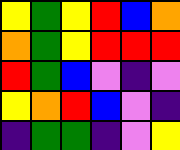[["yellow", "green", "yellow", "red", "blue", "orange"], ["orange", "green", "yellow", "red", "red", "red"], ["red", "green", "blue", "violet", "indigo", "violet"], ["yellow", "orange", "red", "blue", "violet", "indigo"], ["indigo", "green", "green", "indigo", "violet", "yellow"]]